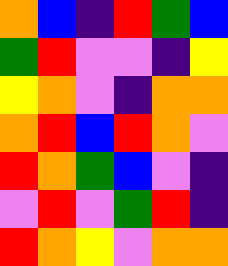[["orange", "blue", "indigo", "red", "green", "blue"], ["green", "red", "violet", "violet", "indigo", "yellow"], ["yellow", "orange", "violet", "indigo", "orange", "orange"], ["orange", "red", "blue", "red", "orange", "violet"], ["red", "orange", "green", "blue", "violet", "indigo"], ["violet", "red", "violet", "green", "red", "indigo"], ["red", "orange", "yellow", "violet", "orange", "orange"]]